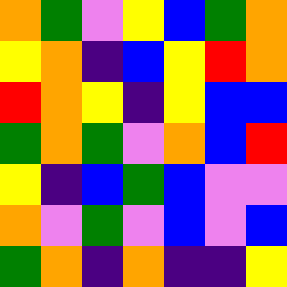[["orange", "green", "violet", "yellow", "blue", "green", "orange"], ["yellow", "orange", "indigo", "blue", "yellow", "red", "orange"], ["red", "orange", "yellow", "indigo", "yellow", "blue", "blue"], ["green", "orange", "green", "violet", "orange", "blue", "red"], ["yellow", "indigo", "blue", "green", "blue", "violet", "violet"], ["orange", "violet", "green", "violet", "blue", "violet", "blue"], ["green", "orange", "indigo", "orange", "indigo", "indigo", "yellow"]]